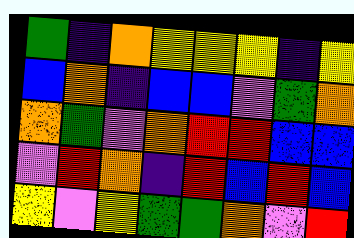[["green", "indigo", "orange", "yellow", "yellow", "yellow", "indigo", "yellow"], ["blue", "orange", "indigo", "blue", "blue", "violet", "green", "orange"], ["orange", "green", "violet", "orange", "red", "red", "blue", "blue"], ["violet", "red", "orange", "indigo", "red", "blue", "red", "blue"], ["yellow", "violet", "yellow", "green", "green", "orange", "violet", "red"]]